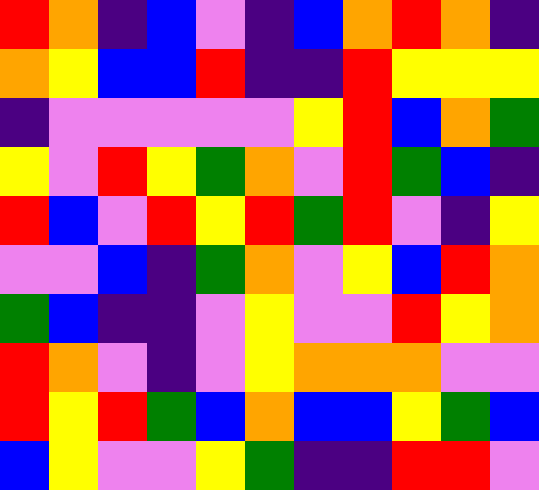[["red", "orange", "indigo", "blue", "violet", "indigo", "blue", "orange", "red", "orange", "indigo"], ["orange", "yellow", "blue", "blue", "red", "indigo", "indigo", "red", "yellow", "yellow", "yellow"], ["indigo", "violet", "violet", "violet", "violet", "violet", "yellow", "red", "blue", "orange", "green"], ["yellow", "violet", "red", "yellow", "green", "orange", "violet", "red", "green", "blue", "indigo"], ["red", "blue", "violet", "red", "yellow", "red", "green", "red", "violet", "indigo", "yellow"], ["violet", "violet", "blue", "indigo", "green", "orange", "violet", "yellow", "blue", "red", "orange"], ["green", "blue", "indigo", "indigo", "violet", "yellow", "violet", "violet", "red", "yellow", "orange"], ["red", "orange", "violet", "indigo", "violet", "yellow", "orange", "orange", "orange", "violet", "violet"], ["red", "yellow", "red", "green", "blue", "orange", "blue", "blue", "yellow", "green", "blue"], ["blue", "yellow", "violet", "violet", "yellow", "green", "indigo", "indigo", "red", "red", "violet"]]